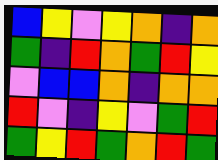[["blue", "yellow", "violet", "yellow", "orange", "indigo", "orange"], ["green", "indigo", "red", "orange", "green", "red", "yellow"], ["violet", "blue", "blue", "orange", "indigo", "orange", "orange"], ["red", "violet", "indigo", "yellow", "violet", "green", "red"], ["green", "yellow", "red", "green", "orange", "red", "green"]]